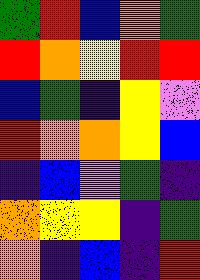[["green", "red", "blue", "orange", "green"], ["red", "orange", "yellow", "red", "red"], ["blue", "green", "indigo", "yellow", "violet"], ["red", "orange", "orange", "yellow", "blue"], ["indigo", "blue", "violet", "green", "indigo"], ["orange", "yellow", "yellow", "indigo", "green"], ["orange", "indigo", "blue", "indigo", "red"]]